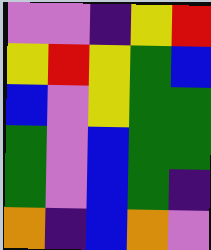[["violet", "violet", "indigo", "yellow", "red"], ["yellow", "red", "yellow", "green", "blue"], ["blue", "violet", "yellow", "green", "green"], ["green", "violet", "blue", "green", "green"], ["green", "violet", "blue", "green", "indigo"], ["orange", "indigo", "blue", "orange", "violet"]]